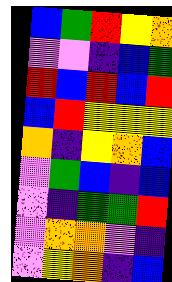[["blue", "green", "red", "yellow", "orange"], ["violet", "violet", "indigo", "blue", "green"], ["red", "blue", "red", "blue", "red"], ["blue", "red", "yellow", "yellow", "yellow"], ["orange", "indigo", "yellow", "orange", "blue"], ["violet", "green", "blue", "indigo", "blue"], ["violet", "indigo", "green", "green", "red"], ["violet", "orange", "orange", "violet", "indigo"], ["violet", "yellow", "orange", "indigo", "blue"]]